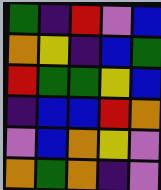[["green", "indigo", "red", "violet", "blue"], ["orange", "yellow", "indigo", "blue", "green"], ["red", "green", "green", "yellow", "blue"], ["indigo", "blue", "blue", "red", "orange"], ["violet", "blue", "orange", "yellow", "violet"], ["orange", "green", "orange", "indigo", "violet"]]